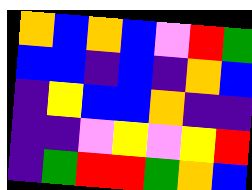[["orange", "blue", "orange", "blue", "violet", "red", "green"], ["blue", "blue", "indigo", "blue", "indigo", "orange", "blue"], ["indigo", "yellow", "blue", "blue", "orange", "indigo", "indigo"], ["indigo", "indigo", "violet", "yellow", "violet", "yellow", "red"], ["indigo", "green", "red", "red", "green", "orange", "blue"]]